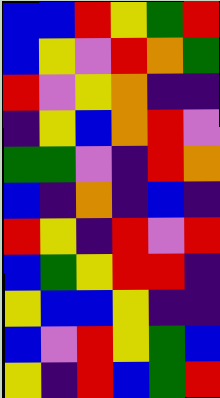[["blue", "blue", "red", "yellow", "green", "red"], ["blue", "yellow", "violet", "red", "orange", "green"], ["red", "violet", "yellow", "orange", "indigo", "indigo"], ["indigo", "yellow", "blue", "orange", "red", "violet"], ["green", "green", "violet", "indigo", "red", "orange"], ["blue", "indigo", "orange", "indigo", "blue", "indigo"], ["red", "yellow", "indigo", "red", "violet", "red"], ["blue", "green", "yellow", "red", "red", "indigo"], ["yellow", "blue", "blue", "yellow", "indigo", "indigo"], ["blue", "violet", "red", "yellow", "green", "blue"], ["yellow", "indigo", "red", "blue", "green", "red"]]